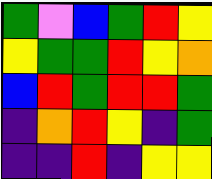[["green", "violet", "blue", "green", "red", "yellow"], ["yellow", "green", "green", "red", "yellow", "orange"], ["blue", "red", "green", "red", "red", "green"], ["indigo", "orange", "red", "yellow", "indigo", "green"], ["indigo", "indigo", "red", "indigo", "yellow", "yellow"]]